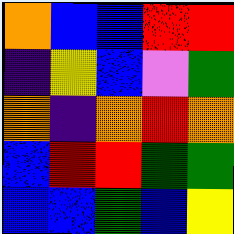[["orange", "blue", "blue", "red", "red"], ["indigo", "yellow", "blue", "violet", "green"], ["orange", "indigo", "orange", "red", "orange"], ["blue", "red", "red", "green", "green"], ["blue", "blue", "green", "blue", "yellow"]]